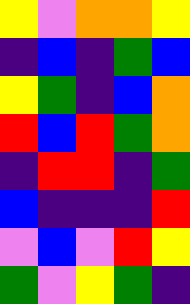[["yellow", "violet", "orange", "orange", "yellow"], ["indigo", "blue", "indigo", "green", "blue"], ["yellow", "green", "indigo", "blue", "orange"], ["red", "blue", "red", "green", "orange"], ["indigo", "red", "red", "indigo", "green"], ["blue", "indigo", "indigo", "indigo", "red"], ["violet", "blue", "violet", "red", "yellow"], ["green", "violet", "yellow", "green", "indigo"]]